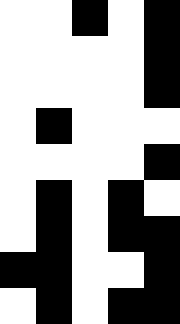[["white", "white", "black", "white", "black"], ["white", "white", "white", "white", "black"], ["white", "white", "white", "white", "black"], ["white", "black", "white", "white", "white"], ["white", "white", "white", "white", "black"], ["white", "black", "white", "black", "white"], ["white", "black", "white", "black", "black"], ["black", "black", "white", "white", "black"], ["white", "black", "white", "black", "black"]]